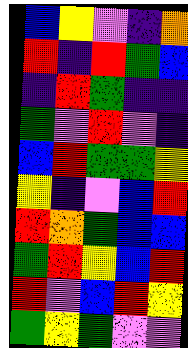[["blue", "yellow", "violet", "indigo", "orange"], ["red", "indigo", "red", "green", "blue"], ["indigo", "red", "green", "indigo", "indigo"], ["green", "violet", "red", "violet", "indigo"], ["blue", "red", "green", "green", "yellow"], ["yellow", "indigo", "violet", "blue", "red"], ["red", "orange", "green", "blue", "blue"], ["green", "red", "yellow", "blue", "red"], ["red", "violet", "blue", "red", "yellow"], ["green", "yellow", "green", "violet", "violet"]]